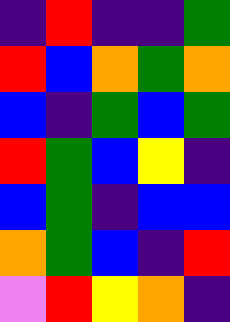[["indigo", "red", "indigo", "indigo", "green"], ["red", "blue", "orange", "green", "orange"], ["blue", "indigo", "green", "blue", "green"], ["red", "green", "blue", "yellow", "indigo"], ["blue", "green", "indigo", "blue", "blue"], ["orange", "green", "blue", "indigo", "red"], ["violet", "red", "yellow", "orange", "indigo"]]